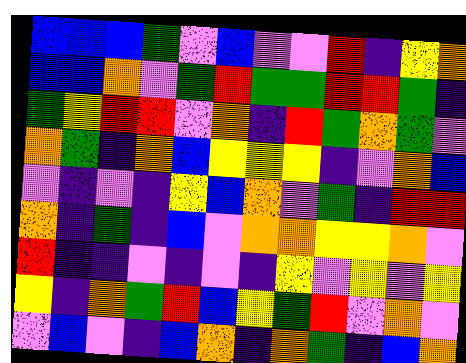[["blue", "blue", "blue", "green", "violet", "blue", "violet", "violet", "red", "indigo", "yellow", "orange"], ["blue", "blue", "orange", "violet", "green", "red", "green", "green", "red", "red", "green", "indigo"], ["green", "yellow", "red", "red", "violet", "orange", "indigo", "red", "green", "orange", "green", "violet"], ["orange", "green", "indigo", "orange", "blue", "yellow", "yellow", "yellow", "indigo", "violet", "orange", "blue"], ["violet", "indigo", "violet", "indigo", "yellow", "blue", "orange", "violet", "green", "indigo", "red", "red"], ["orange", "indigo", "green", "indigo", "blue", "violet", "orange", "orange", "yellow", "yellow", "orange", "violet"], ["red", "indigo", "indigo", "violet", "indigo", "violet", "indigo", "yellow", "violet", "yellow", "violet", "yellow"], ["yellow", "indigo", "orange", "green", "red", "blue", "yellow", "green", "red", "violet", "orange", "violet"], ["violet", "blue", "violet", "indigo", "blue", "orange", "indigo", "orange", "green", "indigo", "blue", "orange"]]